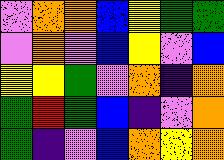[["violet", "orange", "orange", "blue", "yellow", "green", "green"], ["violet", "orange", "violet", "blue", "yellow", "violet", "blue"], ["yellow", "yellow", "green", "violet", "orange", "indigo", "orange"], ["green", "red", "green", "blue", "indigo", "violet", "orange"], ["green", "indigo", "violet", "blue", "orange", "yellow", "orange"]]